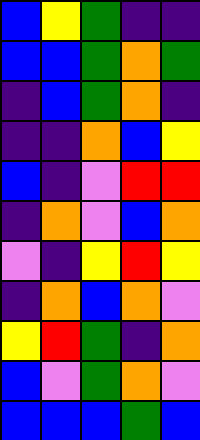[["blue", "yellow", "green", "indigo", "indigo"], ["blue", "blue", "green", "orange", "green"], ["indigo", "blue", "green", "orange", "indigo"], ["indigo", "indigo", "orange", "blue", "yellow"], ["blue", "indigo", "violet", "red", "red"], ["indigo", "orange", "violet", "blue", "orange"], ["violet", "indigo", "yellow", "red", "yellow"], ["indigo", "orange", "blue", "orange", "violet"], ["yellow", "red", "green", "indigo", "orange"], ["blue", "violet", "green", "orange", "violet"], ["blue", "blue", "blue", "green", "blue"]]